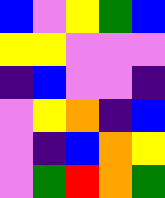[["blue", "violet", "yellow", "green", "blue"], ["yellow", "yellow", "violet", "violet", "violet"], ["indigo", "blue", "violet", "violet", "indigo"], ["violet", "yellow", "orange", "indigo", "blue"], ["violet", "indigo", "blue", "orange", "yellow"], ["violet", "green", "red", "orange", "green"]]